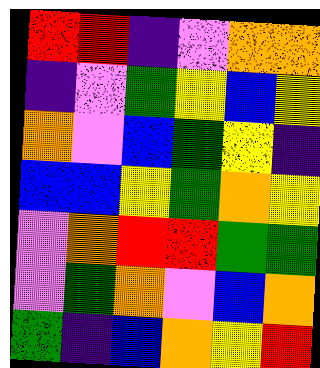[["red", "red", "indigo", "violet", "orange", "orange"], ["indigo", "violet", "green", "yellow", "blue", "yellow"], ["orange", "violet", "blue", "green", "yellow", "indigo"], ["blue", "blue", "yellow", "green", "orange", "yellow"], ["violet", "orange", "red", "red", "green", "green"], ["violet", "green", "orange", "violet", "blue", "orange"], ["green", "indigo", "blue", "orange", "yellow", "red"]]